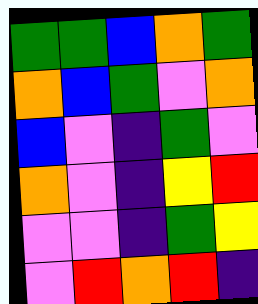[["green", "green", "blue", "orange", "green"], ["orange", "blue", "green", "violet", "orange"], ["blue", "violet", "indigo", "green", "violet"], ["orange", "violet", "indigo", "yellow", "red"], ["violet", "violet", "indigo", "green", "yellow"], ["violet", "red", "orange", "red", "indigo"]]